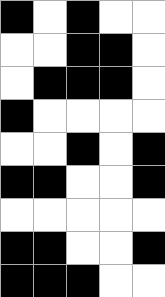[["black", "white", "black", "white", "white"], ["white", "white", "black", "black", "white"], ["white", "black", "black", "black", "white"], ["black", "white", "white", "white", "white"], ["white", "white", "black", "white", "black"], ["black", "black", "white", "white", "black"], ["white", "white", "white", "white", "white"], ["black", "black", "white", "white", "black"], ["black", "black", "black", "white", "white"]]